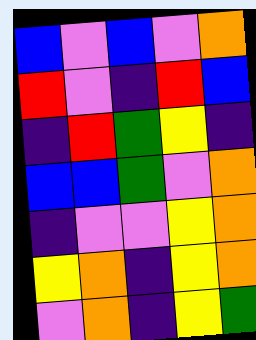[["blue", "violet", "blue", "violet", "orange"], ["red", "violet", "indigo", "red", "blue"], ["indigo", "red", "green", "yellow", "indigo"], ["blue", "blue", "green", "violet", "orange"], ["indigo", "violet", "violet", "yellow", "orange"], ["yellow", "orange", "indigo", "yellow", "orange"], ["violet", "orange", "indigo", "yellow", "green"]]